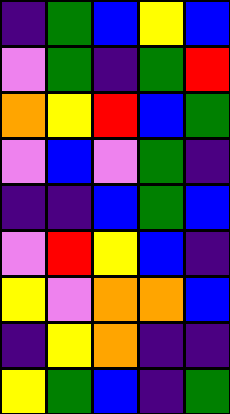[["indigo", "green", "blue", "yellow", "blue"], ["violet", "green", "indigo", "green", "red"], ["orange", "yellow", "red", "blue", "green"], ["violet", "blue", "violet", "green", "indigo"], ["indigo", "indigo", "blue", "green", "blue"], ["violet", "red", "yellow", "blue", "indigo"], ["yellow", "violet", "orange", "orange", "blue"], ["indigo", "yellow", "orange", "indigo", "indigo"], ["yellow", "green", "blue", "indigo", "green"]]